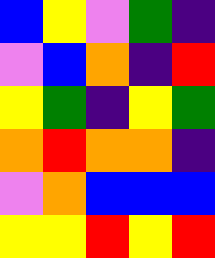[["blue", "yellow", "violet", "green", "indigo"], ["violet", "blue", "orange", "indigo", "red"], ["yellow", "green", "indigo", "yellow", "green"], ["orange", "red", "orange", "orange", "indigo"], ["violet", "orange", "blue", "blue", "blue"], ["yellow", "yellow", "red", "yellow", "red"]]